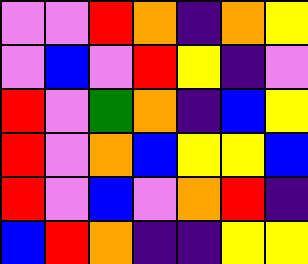[["violet", "violet", "red", "orange", "indigo", "orange", "yellow"], ["violet", "blue", "violet", "red", "yellow", "indigo", "violet"], ["red", "violet", "green", "orange", "indigo", "blue", "yellow"], ["red", "violet", "orange", "blue", "yellow", "yellow", "blue"], ["red", "violet", "blue", "violet", "orange", "red", "indigo"], ["blue", "red", "orange", "indigo", "indigo", "yellow", "yellow"]]